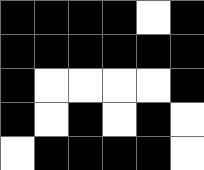[["black", "black", "black", "black", "white", "black"], ["black", "black", "black", "black", "black", "black"], ["black", "white", "white", "white", "white", "black"], ["black", "white", "black", "white", "black", "white"], ["white", "black", "black", "black", "black", "white"]]